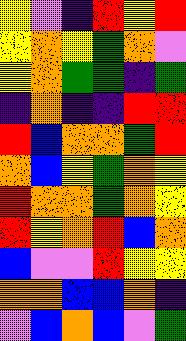[["yellow", "violet", "indigo", "red", "yellow", "red"], ["yellow", "orange", "yellow", "green", "orange", "violet"], ["yellow", "orange", "green", "green", "indigo", "green"], ["indigo", "orange", "indigo", "indigo", "red", "red"], ["red", "blue", "orange", "orange", "green", "red"], ["orange", "blue", "yellow", "green", "orange", "yellow"], ["red", "orange", "orange", "green", "orange", "yellow"], ["red", "yellow", "orange", "red", "blue", "orange"], ["blue", "violet", "violet", "red", "yellow", "yellow"], ["orange", "orange", "blue", "blue", "orange", "indigo"], ["violet", "blue", "orange", "blue", "violet", "green"]]